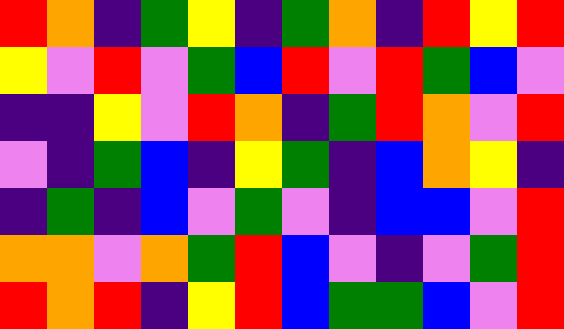[["red", "orange", "indigo", "green", "yellow", "indigo", "green", "orange", "indigo", "red", "yellow", "red"], ["yellow", "violet", "red", "violet", "green", "blue", "red", "violet", "red", "green", "blue", "violet"], ["indigo", "indigo", "yellow", "violet", "red", "orange", "indigo", "green", "red", "orange", "violet", "red"], ["violet", "indigo", "green", "blue", "indigo", "yellow", "green", "indigo", "blue", "orange", "yellow", "indigo"], ["indigo", "green", "indigo", "blue", "violet", "green", "violet", "indigo", "blue", "blue", "violet", "red"], ["orange", "orange", "violet", "orange", "green", "red", "blue", "violet", "indigo", "violet", "green", "red"], ["red", "orange", "red", "indigo", "yellow", "red", "blue", "green", "green", "blue", "violet", "red"]]